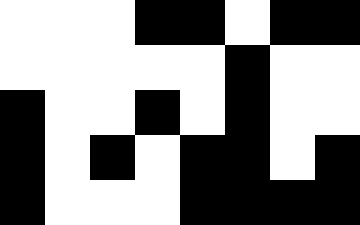[["white", "white", "white", "black", "black", "white", "black", "black"], ["white", "white", "white", "white", "white", "black", "white", "white"], ["black", "white", "white", "black", "white", "black", "white", "white"], ["black", "white", "black", "white", "black", "black", "white", "black"], ["black", "white", "white", "white", "black", "black", "black", "black"]]